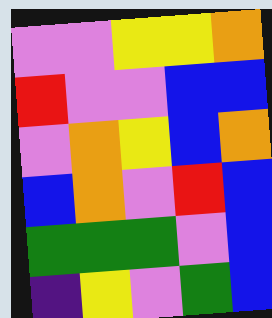[["violet", "violet", "yellow", "yellow", "orange"], ["red", "violet", "violet", "blue", "blue"], ["violet", "orange", "yellow", "blue", "orange"], ["blue", "orange", "violet", "red", "blue"], ["green", "green", "green", "violet", "blue"], ["indigo", "yellow", "violet", "green", "blue"]]